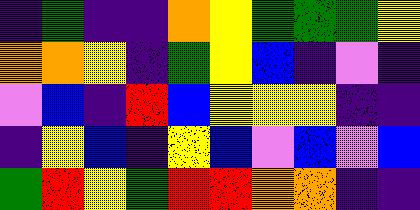[["indigo", "green", "indigo", "indigo", "orange", "yellow", "green", "green", "green", "yellow"], ["orange", "orange", "yellow", "indigo", "green", "yellow", "blue", "indigo", "violet", "indigo"], ["violet", "blue", "indigo", "red", "blue", "yellow", "yellow", "yellow", "indigo", "indigo"], ["indigo", "yellow", "blue", "indigo", "yellow", "blue", "violet", "blue", "violet", "blue"], ["green", "red", "yellow", "green", "red", "red", "orange", "orange", "indigo", "indigo"]]